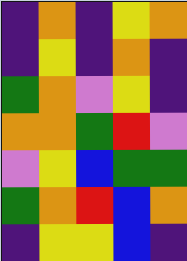[["indigo", "orange", "indigo", "yellow", "orange"], ["indigo", "yellow", "indigo", "orange", "indigo"], ["green", "orange", "violet", "yellow", "indigo"], ["orange", "orange", "green", "red", "violet"], ["violet", "yellow", "blue", "green", "green"], ["green", "orange", "red", "blue", "orange"], ["indigo", "yellow", "yellow", "blue", "indigo"]]